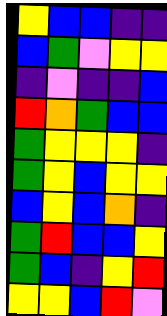[["yellow", "blue", "blue", "indigo", "indigo"], ["blue", "green", "violet", "yellow", "yellow"], ["indigo", "violet", "indigo", "indigo", "blue"], ["red", "orange", "green", "blue", "blue"], ["green", "yellow", "yellow", "yellow", "indigo"], ["green", "yellow", "blue", "yellow", "yellow"], ["blue", "yellow", "blue", "orange", "indigo"], ["green", "red", "blue", "blue", "yellow"], ["green", "blue", "indigo", "yellow", "red"], ["yellow", "yellow", "blue", "red", "violet"]]